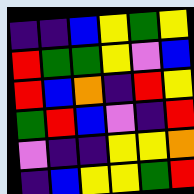[["indigo", "indigo", "blue", "yellow", "green", "yellow"], ["red", "green", "green", "yellow", "violet", "blue"], ["red", "blue", "orange", "indigo", "red", "yellow"], ["green", "red", "blue", "violet", "indigo", "red"], ["violet", "indigo", "indigo", "yellow", "yellow", "orange"], ["indigo", "blue", "yellow", "yellow", "green", "red"]]